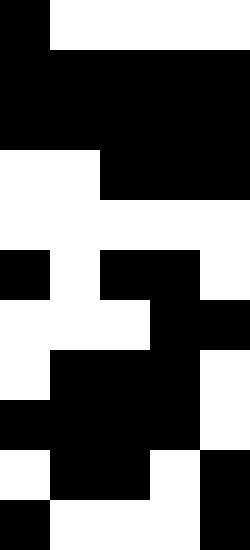[["black", "white", "white", "white", "white"], ["black", "black", "black", "black", "black"], ["black", "black", "black", "black", "black"], ["white", "white", "black", "black", "black"], ["white", "white", "white", "white", "white"], ["black", "white", "black", "black", "white"], ["white", "white", "white", "black", "black"], ["white", "black", "black", "black", "white"], ["black", "black", "black", "black", "white"], ["white", "black", "black", "white", "black"], ["black", "white", "white", "white", "black"]]